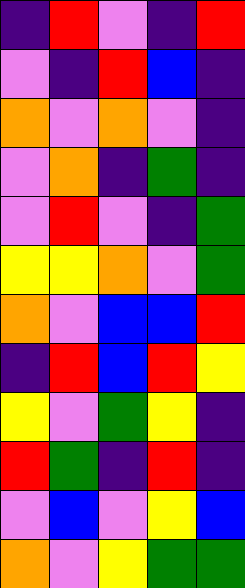[["indigo", "red", "violet", "indigo", "red"], ["violet", "indigo", "red", "blue", "indigo"], ["orange", "violet", "orange", "violet", "indigo"], ["violet", "orange", "indigo", "green", "indigo"], ["violet", "red", "violet", "indigo", "green"], ["yellow", "yellow", "orange", "violet", "green"], ["orange", "violet", "blue", "blue", "red"], ["indigo", "red", "blue", "red", "yellow"], ["yellow", "violet", "green", "yellow", "indigo"], ["red", "green", "indigo", "red", "indigo"], ["violet", "blue", "violet", "yellow", "blue"], ["orange", "violet", "yellow", "green", "green"]]